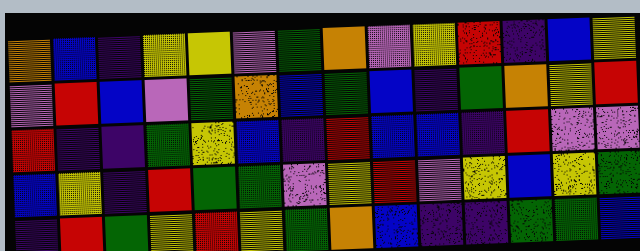[["orange", "blue", "indigo", "yellow", "yellow", "violet", "green", "orange", "violet", "yellow", "red", "indigo", "blue", "yellow"], ["violet", "red", "blue", "violet", "green", "orange", "blue", "green", "blue", "indigo", "green", "orange", "yellow", "red"], ["red", "indigo", "indigo", "green", "yellow", "blue", "indigo", "red", "blue", "blue", "indigo", "red", "violet", "violet"], ["blue", "yellow", "indigo", "red", "green", "green", "violet", "yellow", "red", "violet", "yellow", "blue", "yellow", "green"], ["indigo", "red", "green", "yellow", "red", "yellow", "green", "orange", "blue", "indigo", "indigo", "green", "green", "blue"]]